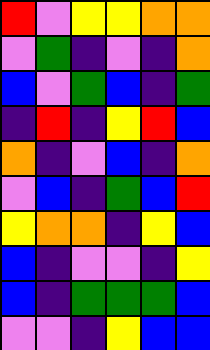[["red", "violet", "yellow", "yellow", "orange", "orange"], ["violet", "green", "indigo", "violet", "indigo", "orange"], ["blue", "violet", "green", "blue", "indigo", "green"], ["indigo", "red", "indigo", "yellow", "red", "blue"], ["orange", "indigo", "violet", "blue", "indigo", "orange"], ["violet", "blue", "indigo", "green", "blue", "red"], ["yellow", "orange", "orange", "indigo", "yellow", "blue"], ["blue", "indigo", "violet", "violet", "indigo", "yellow"], ["blue", "indigo", "green", "green", "green", "blue"], ["violet", "violet", "indigo", "yellow", "blue", "blue"]]